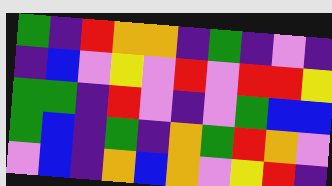[["green", "indigo", "red", "orange", "orange", "indigo", "green", "indigo", "violet", "indigo"], ["indigo", "blue", "violet", "yellow", "violet", "red", "violet", "red", "red", "yellow"], ["green", "green", "indigo", "red", "violet", "indigo", "violet", "green", "blue", "blue"], ["green", "blue", "indigo", "green", "indigo", "orange", "green", "red", "orange", "violet"], ["violet", "blue", "indigo", "orange", "blue", "orange", "violet", "yellow", "red", "indigo"]]